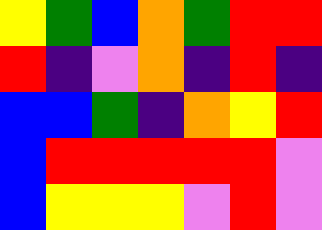[["yellow", "green", "blue", "orange", "green", "red", "red"], ["red", "indigo", "violet", "orange", "indigo", "red", "indigo"], ["blue", "blue", "green", "indigo", "orange", "yellow", "red"], ["blue", "red", "red", "red", "red", "red", "violet"], ["blue", "yellow", "yellow", "yellow", "violet", "red", "violet"]]